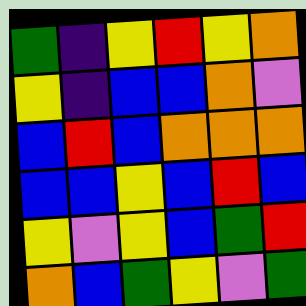[["green", "indigo", "yellow", "red", "yellow", "orange"], ["yellow", "indigo", "blue", "blue", "orange", "violet"], ["blue", "red", "blue", "orange", "orange", "orange"], ["blue", "blue", "yellow", "blue", "red", "blue"], ["yellow", "violet", "yellow", "blue", "green", "red"], ["orange", "blue", "green", "yellow", "violet", "green"]]